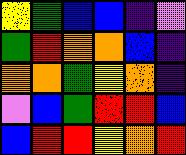[["yellow", "green", "blue", "blue", "indigo", "violet"], ["green", "red", "orange", "orange", "blue", "indigo"], ["orange", "orange", "green", "yellow", "orange", "indigo"], ["violet", "blue", "green", "red", "red", "blue"], ["blue", "red", "red", "yellow", "orange", "red"]]